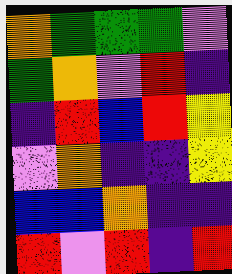[["orange", "green", "green", "green", "violet"], ["green", "orange", "violet", "red", "indigo"], ["indigo", "red", "blue", "red", "yellow"], ["violet", "orange", "indigo", "indigo", "yellow"], ["blue", "blue", "orange", "indigo", "indigo"], ["red", "violet", "red", "indigo", "red"]]